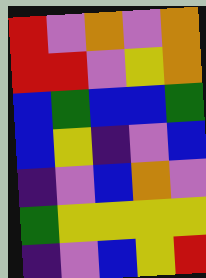[["red", "violet", "orange", "violet", "orange"], ["red", "red", "violet", "yellow", "orange"], ["blue", "green", "blue", "blue", "green"], ["blue", "yellow", "indigo", "violet", "blue"], ["indigo", "violet", "blue", "orange", "violet"], ["green", "yellow", "yellow", "yellow", "yellow"], ["indigo", "violet", "blue", "yellow", "red"]]